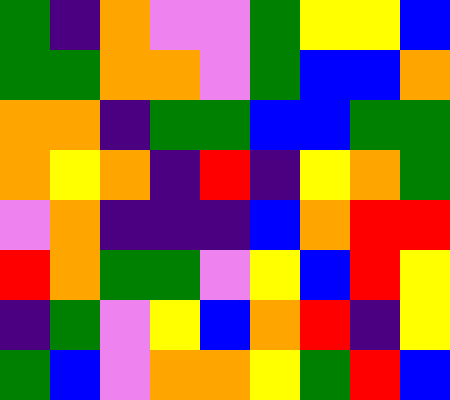[["green", "indigo", "orange", "violet", "violet", "green", "yellow", "yellow", "blue"], ["green", "green", "orange", "orange", "violet", "green", "blue", "blue", "orange"], ["orange", "orange", "indigo", "green", "green", "blue", "blue", "green", "green"], ["orange", "yellow", "orange", "indigo", "red", "indigo", "yellow", "orange", "green"], ["violet", "orange", "indigo", "indigo", "indigo", "blue", "orange", "red", "red"], ["red", "orange", "green", "green", "violet", "yellow", "blue", "red", "yellow"], ["indigo", "green", "violet", "yellow", "blue", "orange", "red", "indigo", "yellow"], ["green", "blue", "violet", "orange", "orange", "yellow", "green", "red", "blue"]]